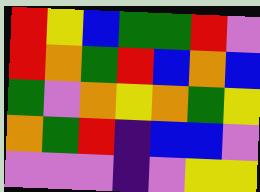[["red", "yellow", "blue", "green", "green", "red", "violet"], ["red", "orange", "green", "red", "blue", "orange", "blue"], ["green", "violet", "orange", "yellow", "orange", "green", "yellow"], ["orange", "green", "red", "indigo", "blue", "blue", "violet"], ["violet", "violet", "violet", "indigo", "violet", "yellow", "yellow"]]